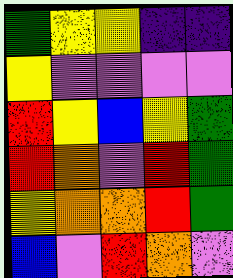[["green", "yellow", "yellow", "indigo", "indigo"], ["yellow", "violet", "violet", "violet", "violet"], ["red", "yellow", "blue", "yellow", "green"], ["red", "orange", "violet", "red", "green"], ["yellow", "orange", "orange", "red", "green"], ["blue", "violet", "red", "orange", "violet"]]